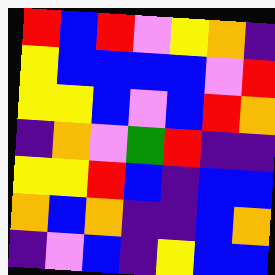[["red", "blue", "red", "violet", "yellow", "orange", "indigo"], ["yellow", "blue", "blue", "blue", "blue", "violet", "red"], ["yellow", "yellow", "blue", "violet", "blue", "red", "orange"], ["indigo", "orange", "violet", "green", "red", "indigo", "indigo"], ["yellow", "yellow", "red", "blue", "indigo", "blue", "blue"], ["orange", "blue", "orange", "indigo", "indigo", "blue", "orange"], ["indigo", "violet", "blue", "indigo", "yellow", "blue", "blue"]]